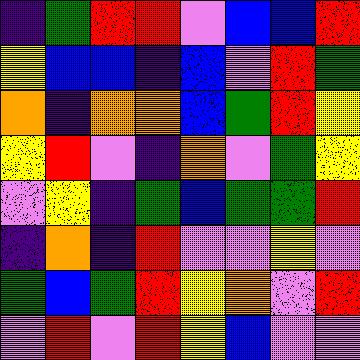[["indigo", "green", "red", "red", "violet", "blue", "blue", "red"], ["yellow", "blue", "blue", "indigo", "blue", "violet", "red", "green"], ["orange", "indigo", "orange", "orange", "blue", "green", "red", "yellow"], ["yellow", "red", "violet", "indigo", "orange", "violet", "green", "yellow"], ["violet", "yellow", "indigo", "green", "blue", "green", "green", "red"], ["indigo", "orange", "indigo", "red", "violet", "violet", "yellow", "violet"], ["green", "blue", "green", "red", "yellow", "orange", "violet", "red"], ["violet", "red", "violet", "red", "yellow", "blue", "violet", "violet"]]